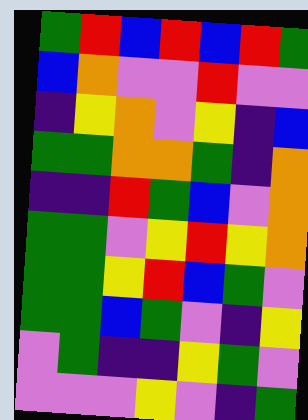[["green", "red", "blue", "red", "blue", "red", "green"], ["blue", "orange", "violet", "violet", "red", "violet", "violet"], ["indigo", "yellow", "orange", "violet", "yellow", "indigo", "blue"], ["green", "green", "orange", "orange", "green", "indigo", "orange"], ["indigo", "indigo", "red", "green", "blue", "violet", "orange"], ["green", "green", "violet", "yellow", "red", "yellow", "orange"], ["green", "green", "yellow", "red", "blue", "green", "violet"], ["green", "green", "blue", "green", "violet", "indigo", "yellow"], ["violet", "green", "indigo", "indigo", "yellow", "green", "violet"], ["violet", "violet", "violet", "yellow", "violet", "indigo", "green"]]